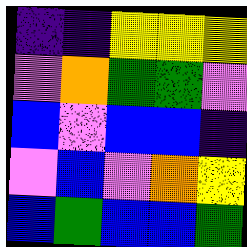[["indigo", "indigo", "yellow", "yellow", "yellow"], ["violet", "orange", "green", "green", "violet"], ["blue", "violet", "blue", "blue", "indigo"], ["violet", "blue", "violet", "orange", "yellow"], ["blue", "green", "blue", "blue", "green"]]